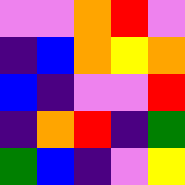[["violet", "violet", "orange", "red", "violet"], ["indigo", "blue", "orange", "yellow", "orange"], ["blue", "indigo", "violet", "violet", "red"], ["indigo", "orange", "red", "indigo", "green"], ["green", "blue", "indigo", "violet", "yellow"]]